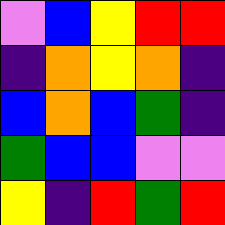[["violet", "blue", "yellow", "red", "red"], ["indigo", "orange", "yellow", "orange", "indigo"], ["blue", "orange", "blue", "green", "indigo"], ["green", "blue", "blue", "violet", "violet"], ["yellow", "indigo", "red", "green", "red"]]